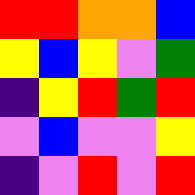[["red", "red", "orange", "orange", "blue"], ["yellow", "blue", "yellow", "violet", "green"], ["indigo", "yellow", "red", "green", "red"], ["violet", "blue", "violet", "violet", "yellow"], ["indigo", "violet", "red", "violet", "red"]]